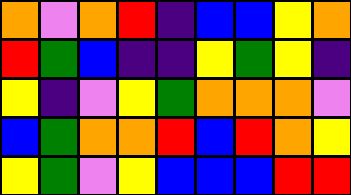[["orange", "violet", "orange", "red", "indigo", "blue", "blue", "yellow", "orange"], ["red", "green", "blue", "indigo", "indigo", "yellow", "green", "yellow", "indigo"], ["yellow", "indigo", "violet", "yellow", "green", "orange", "orange", "orange", "violet"], ["blue", "green", "orange", "orange", "red", "blue", "red", "orange", "yellow"], ["yellow", "green", "violet", "yellow", "blue", "blue", "blue", "red", "red"]]